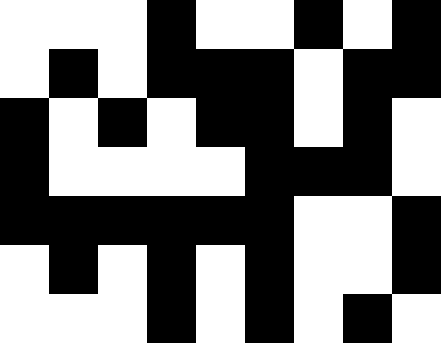[["white", "white", "white", "black", "white", "white", "black", "white", "black"], ["white", "black", "white", "black", "black", "black", "white", "black", "black"], ["black", "white", "black", "white", "black", "black", "white", "black", "white"], ["black", "white", "white", "white", "white", "black", "black", "black", "white"], ["black", "black", "black", "black", "black", "black", "white", "white", "black"], ["white", "black", "white", "black", "white", "black", "white", "white", "black"], ["white", "white", "white", "black", "white", "black", "white", "black", "white"]]